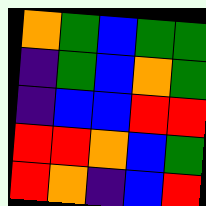[["orange", "green", "blue", "green", "green"], ["indigo", "green", "blue", "orange", "green"], ["indigo", "blue", "blue", "red", "red"], ["red", "red", "orange", "blue", "green"], ["red", "orange", "indigo", "blue", "red"]]